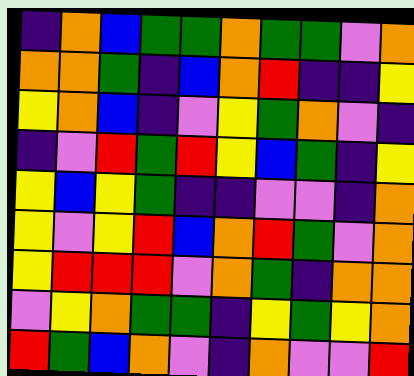[["indigo", "orange", "blue", "green", "green", "orange", "green", "green", "violet", "orange"], ["orange", "orange", "green", "indigo", "blue", "orange", "red", "indigo", "indigo", "yellow"], ["yellow", "orange", "blue", "indigo", "violet", "yellow", "green", "orange", "violet", "indigo"], ["indigo", "violet", "red", "green", "red", "yellow", "blue", "green", "indigo", "yellow"], ["yellow", "blue", "yellow", "green", "indigo", "indigo", "violet", "violet", "indigo", "orange"], ["yellow", "violet", "yellow", "red", "blue", "orange", "red", "green", "violet", "orange"], ["yellow", "red", "red", "red", "violet", "orange", "green", "indigo", "orange", "orange"], ["violet", "yellow", "orange", "green", "green", "indigo", "yellow", "green", "yellow", "orange"], ["red", "green", "blue", "orange", "violet", "indigo", "orange", "violet", "violet", "red"]]